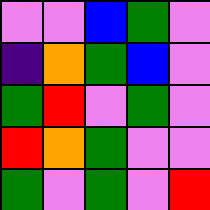[["violet", "violet", "blue", "green", "violet"], ["indigo", "orange", "green", "blue", "violet"], ["green", "red", "violet", "green", "violet"], ["red", "orange", "green", "violet", "violet"], ["green", "violet", "green", "violet", "red"]]